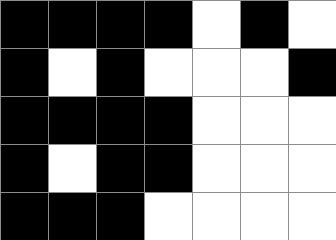[["black", "black", "black", "black", "white", "black", "white"], ["black", "white", "black", "white", "white", "white", "black"], ["black", "black", "black", "black", "white", "white", "white"], ["black", "white", "black", "black", "white", "white", "white"], ["black", "black", "black", "white", "white", "white", "white"]]